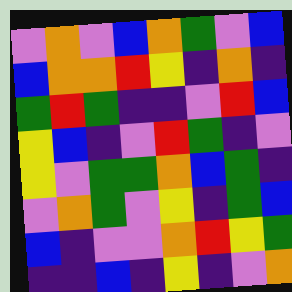[["violet", "orange", "violet", "blue", "orange", "green", "violet", "blue"], ["blue", "orange", "orange", "red", "yellow", "indigo", "orange", "indigo"], ["green", "red", "green", "indigo", "indigo", "violet", "red", "blue"], ["yellow", "blue", "indigo", "violet", "red", "green", "indigo", "violet"], ["yellow", "violet", "green", "green", "orange", "blue", "green", "indigo"], ["violet", "orange", "green", "violet", "yellow", "indigo", "green", "blue"], ["blue", "indigo", "violet", "violet", "orange", "red", "yellow", "green"], ["indigo", "indigo", "blue", "indigo", "yellow", "indigo", "violet", "orange"]]